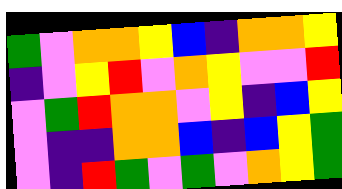[["green", "violet", "orange", "orange", "yellow", "blue", "indigo", "orange", "orange", "yellow"], ["indigo", "violet", "yellow", "red", "violet", "orange", "yellow", "violet", "violet", "red"], ["violet", "green", "red", "orange", "orange", "violet", "yellow", "indigo", "blue", "yellow"], ["violet", "indigo", "indigo", "orange", "orange", "blue", "indigo", "blue", "yellow", "green"], ["violet", "indigo", "red", "green", "violet", "green", "violet", "orange", "yellow", "green"]]